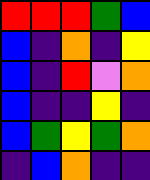[["red", "red", "red", "green", "blue"], ["blue", "indigo", "orange", "indigo", "yellow"], ["blue", "indigo", "red", "violet", "orange"], ["blue", "indigo", "indigo", "yellow", "indigo"], ["blue", "green", "yellow", "green", "orange"], ["indigo", "blue", "orange", "indigo", "indigo"]]